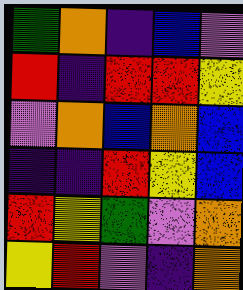[["green", "orange", "indigo", "blue", "violet"], ["red", "indigo", "red", "red", "yellow"], ["violet", "orange", "blue", "orange", "blue"], ["indigo", "indigo", "red", "yellow", "blue"], ["red", "yellow", "green", "violet", "orange"], ["yellow", "red", "violet", "indigo", "orange"]]